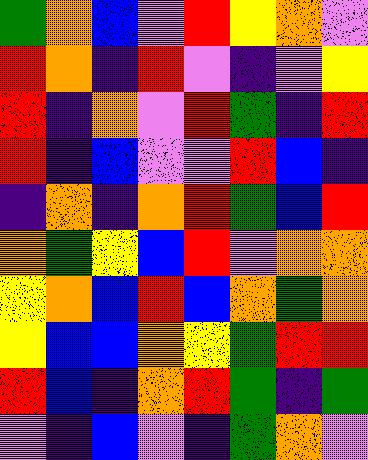[["green", "orange", "blue", "violet", "red", "yellow", "orange", "violet"], ["red", "orange", "indigo", "red", "violet", "indigo", "violet", "yellow"], ["red", "indigo", "orange", "violet", "red", "green", "indigo", "red"], ["red", "indigo", "blue", "violet", "violet", "red", "blue", "indigo"], ["indigo", "orange", "indigo", "orange", "red", "green", "blue", "red"], ["orange", "green", "yellow", "blue", "red", "violet", "orange", "orange"], ["yellow", "orange", "blue", "red", "blue", "orange", "green", "orange"], ["yellow", "blue", "blue", "orange", "yellow", "green", "red", "red"], ["red", "blue", "indigo", "orange", "red", "green", "indigo", "green"], ["violet", "indigo", "blue", "violet", "indigo", "green", "orange", "violet"]]